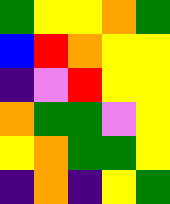[["green", "yellow", "yellow", "orange", "green"], ["blue", "red", "orange", "yellow", "yellow"], ["indigo", "violet", "red", "yellow", "yellow"], ["orange", "green", "green", "violet", "yellow"], ["yellow", "orange", "green", "green", "yellow"], ["indigo", "orange", "indigo", "yellow", "green"]]